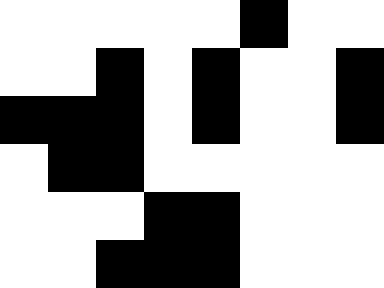[["white", "white", "white", "white", "white", "black", "white", "white"], ["white", "white", "black", "white", "black", "white", "white", "black"], ["black", "black", "black", "white", "black", "white", "white", "black"], ["white", "black", "black", "white", "white", "white", "white", "white"], ["white", "white", "white", "black", "black", "white", "white", "white"], ["white", "white", "black", "black", "black", "white", "white", "white"]]